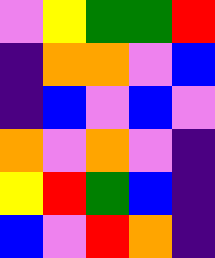[["violet", "yellow", "green", "green", "red"], ["indigo", "orange", "orange", "violet", "blue"], ["indigo", "blue", "violet", "blue", "violet"], ["orange", "violet", "orange", "violet", "indigo"], ["yellow", "red", "green", "blue", "indigo"], ["blue", "violet", "red", "orange", "indigo"]]